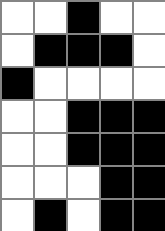[["white", "white", "black", "white", "white"], ["white", "black", "black", "black", "white"], ["black", "white", "white", "white", "white"], ["white", "white", "black", "black", "black"], ["white", "white", "black", "black", "black"], ["white", "white", "white", "black", "black"], ["white", "black", "white", "black", "black"]]